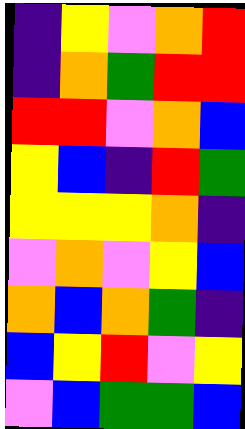[["indigo", "yellow", "violet", "orange", "red"], ["indigo", "orange", "green", "red", "red"], ["red", "red", "violet", "orange", "blue"], ["yellow", "blue", "indigo", "red", "green"], ["yellow", "yellow", "yellow", "orange", "indigo"], ["violet", "orange", "violet", "yellow", "blue"], ["orange", "blue", "orange", "green", "indigo"], ["blue", "yellow", "red", "violet", "yellow"], ["violet", "blue", "green", "green", "blue"]]